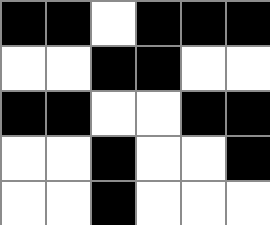[["black", "black", "white", "black", "black", "black"], ["white", "white", "black", "black", "white", "white"], ["black", "black", "white", "white", "black", "black"], ["white", "white", "black", "white", "white", "black"], ["white", "white", "black", "white", "white", "white"]]